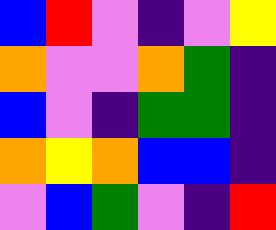[["blue", "red", "violet", "indigo", "violet", "yellow"], ["orange", "violet", "violet", "orange", "green", "indigo"], ["blue", "violet", "indigo", "green", "green", "indigo"], ["orange", "yellow", "orange", "blue", "blue", "indigo"], ["violet", "blue", "green", "violet", "indigo", "red"]]